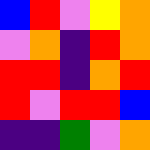[["blue", "red", "violet", "yellow", "orange"], ["violet", "orange", "indigo", "red", "orange"], ["red", "red", "indigo", "orange", "red"], ["red", "violet", "red", "red", "blue"], ["indigo", "indigo", "green", "violet", "orange"]]